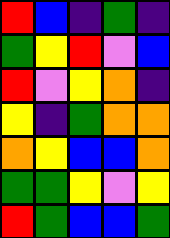[["red", "blue", "indigo", "green", "indigo"], ["green", "yellow", "red", "violet", "blue"], ["red", "violet", "yellow", "orange", "indigo"], ["yellow", "indigo", "green", "orange", "orange"], ["orange", "yellow", "blue", "blue", "orange"], ["green", "green", "yellow", "violet", "yellow"], ["red", "green", "blue", "blue", "green"]]